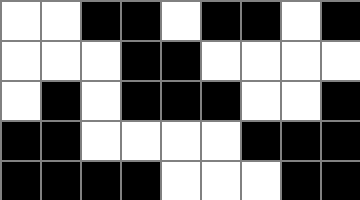[["white", "white", "black", "black", "white", "black", "black", "white", "black"], ["white", "white", "white", "black", "black", "white", "white", "white", "white"], ["white", "black", "white", "black", "black", "black", "white", "white", "black"], ["black", "black", "white", "white", "white", "white", "black", "black", "black"], ["black", "black", "black", "black", "white", "white", "white", "black", "black"]]